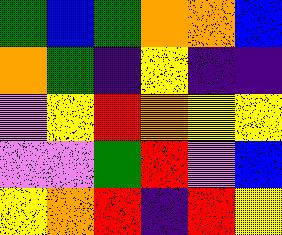[["green", "blue", "green", "orange", "orange", "blue"], ["orange", "green", "indigo", "yellow", "indigo", "indigo"], ["violet", "yellow", "red", "orange", "yellow", "yellow"], ["violet", "violet", "green", "red", "violet", "blue"], ["yellow", "orange", "red", "indigo", "red", "yellow"]]